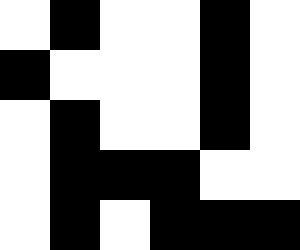[["white", "black", "white", "white", "black", "white"], ["black", "white", "white", "white", "black", "white"], ["white", "black", "white", "white", "black", "white"], ["white", "black", "black", "black", "white", "white"], ["white", "black", "white", "black", "black", "black"]]